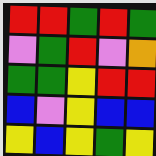[["red", "red", "green", "red", "green"], ["violet", "green", "red", "violet", "orange"], ["green", "green", "yellow", "red", "red"], ["blue", "violet", "yellow", "blue", "blue"], ["yellow", "blue", "yellow", "green", "yellow"]]